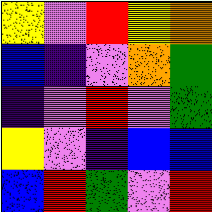[["yellow", "violet", "red", "yellow", "orange"], ["blue", "indigo", "violet", "orange", "green"], ["indigo", "violet", "red", "violet", "green"], ["yellow", "violet", "indigo", "blue", "blue"], ["blue", "red", "green", "violet", "red"]]